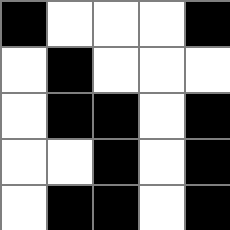[["black", "white", "white", "white", "black"], ["white", "black", "white", "white", "white"], ["white", "black", "black", "white", "black"], ["white", "white", "black", "white", "black"], ["white", "black", "black", "white", "black"]]